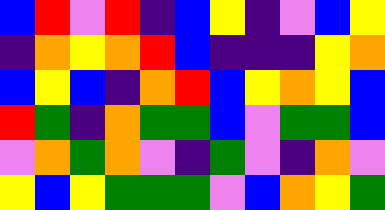[["blue", "red", "violet", "red", "indigo", "blue", "yellow", "indigo", "violet", "blue", "yellow"], ["indigo", "orange", "yellow", "orange", "red", "blue", "indigo", "indigo", "indigo", "yellow", "orange"], ["blue", "yellow", "blue", "indigo", "orange", "red", "blue", "yellow", "orange", "yellow", "blue"], ["red", "green", "indigo", "orange", "green", "green", "blue", "violet", "green", "green", "blue"], ["violet", "orange", "green", "orange", "violet", "indigo", "green", "violet", "indigo", "orange", "violet"], ["yellow", "blue", "yellow", "green", "green", "green", "violet", "blue", "orange", "yellow", "green"]]